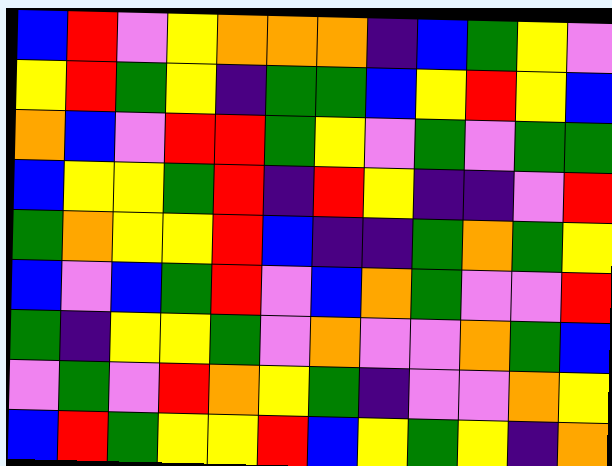[["blue", "red", "violet", "yellow", "orange", "orange", "orange", "indigo", "blue", "green", "yellow", "violet"], ["yellow", "red", "green", "yellow", "indigo", "green", "green", "blue", "yellow", "red", "yellow", "blue"], ["orange", "blue", "violet", "red", "red", "green", "yellow", "violet", "green", "violet", "green", "green"], ["blue", "yellow", "yellow", "green", "red", "indigo", "red", "yellow", "indigo", "indigo", "violet", "red"], ["green", "orange", "yellow", "yellow", "red", "blue", "indigo", "indigo", "green", "orange", "green", "yellow"], ["blue", "violet", "blue", "green", "red", "violet", "blue", "orange", "green", "violet", "violet", "red"], ["green", "indigo", "yellow", "yellow", "green", "violet", "orange", "violet", "violet", "orange", "green", "blue"], ["violet", "green", "violet", "red", "orange", "yellow", "green", "indigo", "violet", "violet", "orange", "yellow"], ["blue", "red", "green", "yellow", "yellow", "red", "blue", "yellow", "green", "yellow", "indigo", "orange"]]